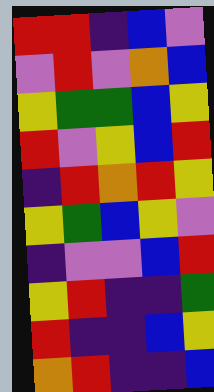[["red", "red", "indigo", "blue", "violet"], ["violet", "red", "violet", "orange", "blue"], ["yellow", "green", "green", "blue", "yellow"], ["red", "violet", "yellow", "blue", "red"], ["indigo", "red", "orange", "red", "yellow"], ["yellow", "green", "blue", "yellow", "violet"], ["indigo", "violet", "violet", "blue", "red"], ["yellow", "red", "indigo", "indigo", "green"], ["red", "indigo", "indigo", "blue", "yellow"], ["orange", "red", "indigo", "indigo", "blue"]]